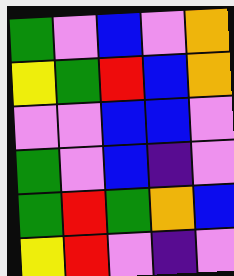[["green", "violet", "blue", "violet", "orange"], ["yellow", "green", "red", "blue", "orange"], ["violet", "violet", "blue", "blue", "violet"], ["green", "violet", "blue", "indigo", "violet"], ["green", "red", "green", "orange", "blue"], ["yellow", "red", "violet", "indigo", "violet"]]